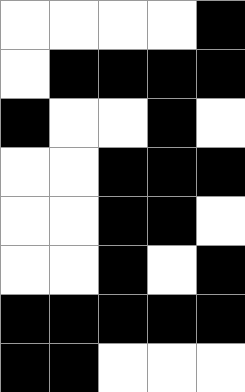[["white", "white", "white", "white", "black"], ["white", "black", "black", "black", "black"], ["black", "white", "white", "black", "white"], ["white", "white", "black", "black", "black"], ["white", "white", "black", "black", "white"], ["white", "white", "black", "white", "black"], ["black", "black", "black", "black", "black"], ["black", "black", "white", "white", "white"]]